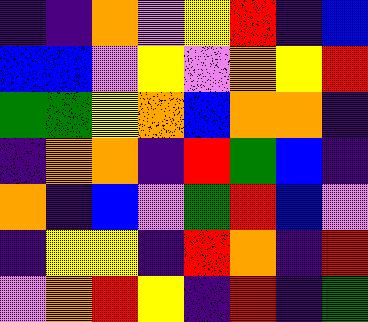[["indigo", "indigo", "orange", "violet", "yellow", "red", "indigo", "blue"], ["blue", "blue", "violet", "yellow", "violet", "orange", "yellow", "red"], ["green", "green", "yellow", "orange", "blue", "orange", "orange", "indigo"], ["indigo", "orange", "orange", "indigo", "red", "green", "blue", "indigo"], ["orange", "indigo", "blue", "violet", "green", "red", "blue", "violet"], ["indigo", "yellow", "yellow", "indigo", "red", "orange", "indigo", "red"], ["violet", "orange", "red", "yellow", "indigo", "red", "indigo", "green"]]